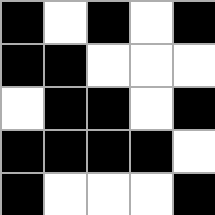[["black", "white", "black", "white", "black"], ["black", "black", "white", "white", "white"], ["white", "black", "black", "white", "black"], ["black", "black", "black", "black", "white"], ["black", "white", "white", "white", "black"]]